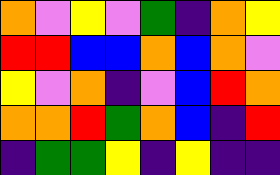[["orange", "violet", "yellow", "violet", "green", "indigo", "orange", "yellow"], ["red", "red", "blue", "blue", "orange", "blue", "orange", "violet"], ["yellow", "violet", "orange", "indigo", "violet", "blue", "red", "orange"], ["orange", "orange", "red", "green", "orange", "blue", "indigo", "red"], ["indigo", "green", "green", "yellow", "indigo", "yellow", "indigo", "indigo"]]